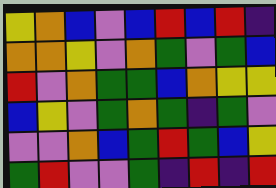[["yellow", "orange", "blue", "violet", "blue", "red", "blue", "red", "indigo"], ["orange", "orange", "yellow", "violet", "orange", "green", "violet", "green", "blue"], ["red", "violet", "orange", "green", "green", "blue", "orange", "yellow", "yellow"], ["blue", "yellow", "violet", "green", "orange", "green", "indigo", "green", "violet"], ["violet", "violet", "orange", "blue", "green", "red", "green", "blue", "yellow"], ["green", "red", "violet", "violet", "green", "indigo", "red", "indigo", "red"]]